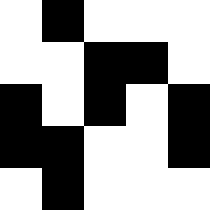[["white", "black", "white", "white", "white"], ["white", "white", "black", "black", "white"], ["black", "white", "black", "white", "black"], ["black", "black", "white", "white", "black"], ["white", "black", "white", "white", "white"]]